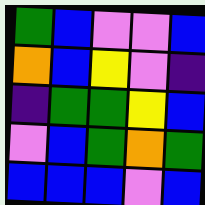[["green", "blue", "violet", "violet", "blue"], ["orange", "blue", "yellow", "violet", "indigo"], ["indigo", "green", "green", "yellow", "blue"], ["violet", "blue", "green", "orange", "green"], ["blue", "blue", "blue", "violet", "blue"]]